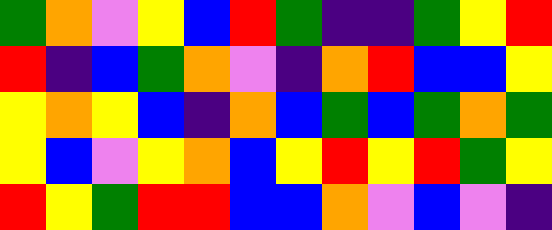[["green", "orange", "violet", "yellow", "blue", "red", "green", "indigo", "indigo", "green", "yellow", "red"], ["red", "indigo", "blue", "green", "orange", "violet", "indigo", "orange", "red", "blue", "blue", "yellow"], ["yellow", "orange", "yellow", "blue", "indigo", "orange", "blue", "green", "blue", "green", "orange", "green"], ["yellow", "blue", "violet", "yellow", "orange", "blue", "yellow", "red", "yellow", "red", "green", "yellow"], ["red", "yellow", "green", "red", "red", "blue", "blue", "orange", "violet", "blue", "violet", "indigo"]]